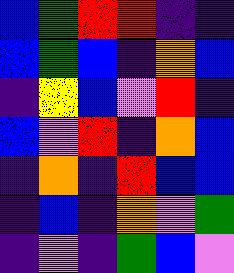[["blue", "green", "red", "red", "indigo", "indigo"], ["blue", "green", "blue", "indigo", "orange", "blue"], ["indigo", "yellow", "blue", "violet", "red", "indigo"], ["blue", "violet", "red", "indigo", "orange", "blue"], ["indigo", "orange", "indigo", "red", "blue", "blue"], ["indigo", "blue", "indigo", "orange", "violet", "green"], ["indigo", "violet", "indigo", "green", "blue", "violet"]]